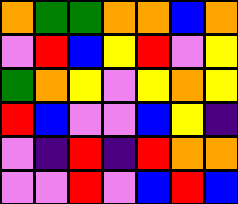[["orange", "green", "green", "orange", "orange", "blue", "orange"], ["violet", "red", "blue", "yellow", "red", "violet", "yellow"], ["green", "orange", "yellow", "violet", "yellow", "orange", "yellow"], ["red", "blue", "violet", "violet", "blue", "yellow", "indigo"], ["violet", "indigo", "red", "indigo", "red", "orange", "orange"], ["violet", "violet", "red", "violet", "blue", "red", "blue"]]